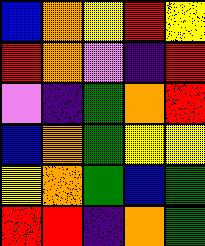[["blue", "orange", "yellow", "red", "yellow"], ["red", "orange", "violet", "indigo", "red"], ["violet", "indigo", "green", "orange", "red"], ["blue", "orange", "green", "yellow", "yellow"], ["yellow", "orange", "green", "blue", "green"], ["red", "red", "indigo", "orange", "green"]]